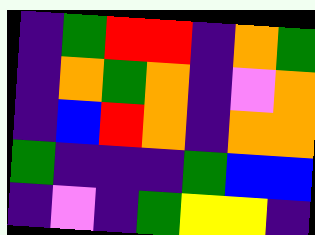[["indigo", "green", "red", "red", "indigo", "orange", "green"], ["indigo", "orange", "green", "orange", "indigo", "violet", "orange"], ["indigo", "blue", "red", "orange", "indigo", "orange", "orange"], ["green", "indigo", "indigo", "indigo", "green", "blue", "blue"], ["indigo", "violet", "indigo", "green", "yellow", "yellow", "indigo"]]